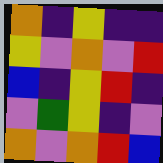[["orange", "indigo", "yellow", "indigo", "indigo"], ["yellow", "violet", "orange", "violet", "red"], ["blue", "indigo", "yellow", "red", "indigo"], ["violet", "green", "yellow", "indigo", "violet"], ["orange", "violet", "orange", "red", "blue"]]